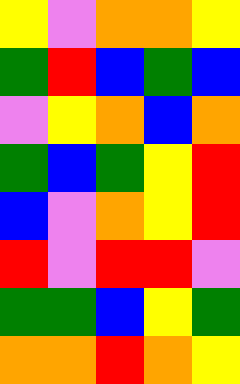[["yellow", "violet", "orange", "orange", "yellow"], ["green", "red", "blue", "green", "blue"], ["violet", "yellow", "orange", "blue", "orange"], ["green", "blue", "green", "yellow", "red"], ["blue", "violet", "orange", "yellow", "red"], ["red", "violet", "red", "red", "violet"], ["green", "green", "blue", "yellow", "green"], ["orange", "orange", "red", "orange", "yellow"]]